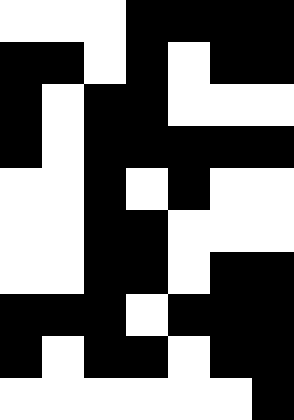[["white", "white", "white", "black", "black", "black", "black"], ["black", "black", "white", "black", "white", "black", "black"], ["black", "white", "black", "black", "white", "white", "white"], ["black", "white", "black", "black", "black", "black", "black"], ["white", "white", "black", "white", "black", "white", "white"], ["white", "white", "black", "black", "white", "white", "white"], ["white", "white", "black", "black", "white", "black", "black"], ["black", "black", "black", "white", "black", "black", "black"], ["black", "white", "black", "black", "white", "black", "black"], ["white", "white", "white", "white", "white", "white", "black"]]